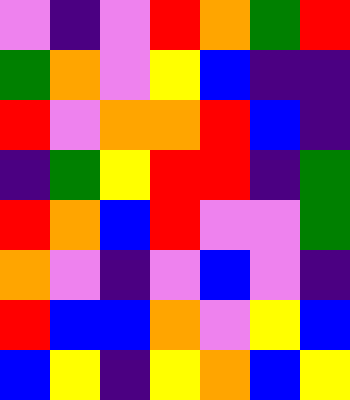[["violet", "indigo", "violet", "red", "orange", "green", "red"], ["green", "orange", "violet", "yellow", "blue", "indigo", "indigo"], ["red", "violet", "orange", "orange", "red", "blue", "indigo"], ["indigo", "green", "yellow", "red", "red", "indigo", "green"], ["red", "orange", "blue", "red", "violet", "violet", "green"], ["orange", "violet", "indigo", "violet", "blue", "violet", "indigo"], ["red", "blue", "blue", "orange", "violet", "yellow", "blue"], ["blue", "yellow", "indigo", "yellow", "orange", "blue", "yellow"]]